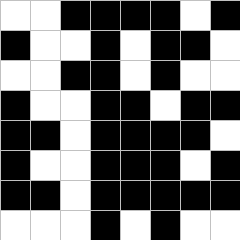[["white", "white", "black", "black", "black", "black", "white", "black"], ["black", "white", "white", "black", "white", "black", "black", "white"], ["white", "white", "black", "black", "white", "black", "white", "white"], ["black", "white", "white", "black", "black", "white", "black", "black"], ["black", "black", "white", "black", "black", "black", "black", "white"], ["black", "white", "white", "black", "black", "black", "white", "black"], ["black", "black", "white", "black", "black", "black", "black", "black"], ["white", "white", "white", "black", "white", "black", "white", "white"]]